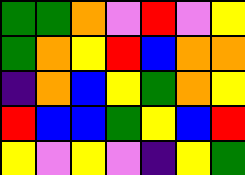[["green", "green", "orange", "violet", "red", "violet", "yellow"], ["green", "orange", "yellow", "red", "blue", "orange", "orange"], ["indigo", "orange", "blue", "yellow", "green", "orange", "yellow"], ["red", "blue", "blue", "green", "yellow", "blue", "red"], ["yellow", "violet", "yellow", "violet", "indigo", "yellow", "green"]]